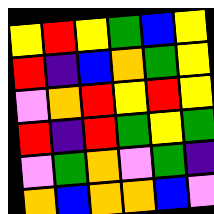[["yellow", "red", "yellow", "green", "blue", "yellow"], ["red", "indigo", "blue", "orange", "green", "yellow"], ["violet", "orange", "red", "yellow", "red", "yellow"], ["red", "indigo", "red", "green", "yellow", "green"], ["violet", "green", "orange", "violet", "green", "indigo"], ["orange", "blue", "orange", "orange", "blue", "violet"]]